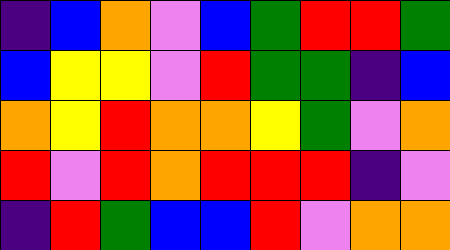[["indigo", "blue", "orange", "violet", "blue", "green", "red", "red", "green"], ["blue", "yellow", "yellow", "violet", "red", "green", "green", "indigo", "blue"], ["orange", "yellow", "red", "orange", "orange", "yellow", "green", "violet", "orange"], ["red", "violet", "red", "orange", "red", "red", "red", "indigo", "violet"], ["indigo", "red", "green", "blue", "blue", "red", "violet", "orange", "orange"]]